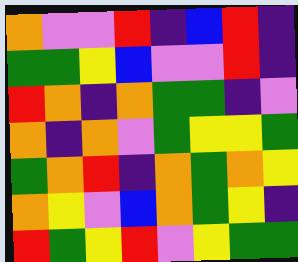[["orange", "violet", "violet", "red", "indigo", "blue", "red", "indigo"], ["green", "green", "yellow", "blue", "violet", "violet", "red", "indigo"], ["red", "orange", "indigo", "orange", "green", "green", "indigo", "violet"], ["orange", "indigo", "orange", "violet", "green", "yellow", "yellow", "green"], ["green", "orange", "red", "indigo", "orange", "green", "orange", "yellow"], ["orange", "yellow", "violet", "blue", "orange", "green", "yellow", "indigo"], ["red", "green", "yellow", "red", "violet", "yellow", "green", "green"]]